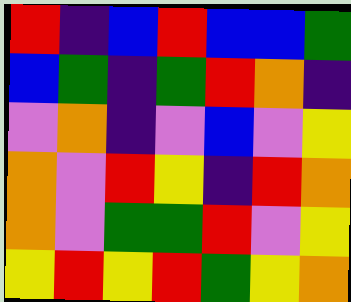[["red", "indigo", "blue", "red", "blue", "blue", "green"], ["blue", "green", "indigo", "green", "red", "orange", "indigo"], ["violet", "orange", "indigo", "violet", "blue", "violet", "yellow"], ["orange", "violet", "red", "yellow", "indigo", "red", "orange"], ["orange", "violet", "green", "green", "red", "violet", "yellow"], ["yellow", "red", "yellow", "red", "green", "yellow", "orange"]]